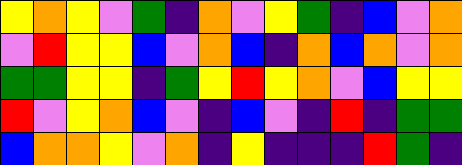[["yellow", "orange", "yellow", "violet", "green", "indigo", "orange", "violet", "yellow", "green", "indigo", "blue", "violet", "orange"], ["violet", "red", "yellow", "yellow", "blue", "violet", "orange", "blue", "indigo", "orange", "blue", "orange", "violet", "orange"], ["green", "green", "yellow", "yellow", "indigo", "green", "yellow", "red", "yellow", "orange", "violet", "blue", "yellow", "yellow"], ["red", "violet", "yellow", "orange", "blue", "violet", "indigo", "blue", "violet", "indigo", "red", "indigo", "green", "green"], ["blue", "orange", "orange", "yellow", "violet", "orange", "indigo", "yellow", "indigo", "indigo", "indigo", "red", "green", "indigo"]]